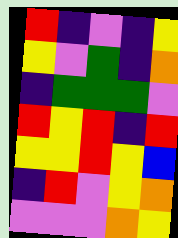[["red", "indigo", "violet", "indigo", "yellow"], ["yellow", "violet", "green", "indigo", "orange"], ["indigo", "green", "green", "green", "violet"], ["red", "yellow", "red", "indigo", "red"], ["yellow", "yellow", "red", "yellow", "blue"], ["indigo", "red", "violet", "yellow", "orange"], ["violet", "violet", "violet", "orange", "yellow"]]